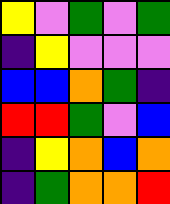[["yellow", "violet", "green", "violet", "green"], ["indigo", "yellow", "violet", "violet", "violet"], ["blue", "blue", "orange", "green", "indigo"], ["red", "red", "green", "violet", "blue"], ["indigo", "yellow", "orange", "blue", "orange"], ["indigo", "green", "orange", "orange", "red"]]